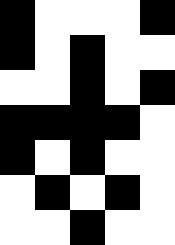[["black", "white", "white", "white", "black"], ["black", "white", "black", "white", "white"], ["white", "white", "black", "white", "black"], ["black", "black", "black", "black", "white"], ["black", "white", "black", "white", "white"], ["white", "black", "white", "black", "white"], ["white", "white", "black", "white", "white"]]